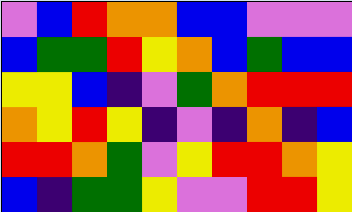[["violet", "blue", "red", "orange", "orange", "blue", "blue", "violet", "violet", "violet"], ["blue", "green", "green", "red", "yellow", "orange", "blue", "green", "blue", "blue"], ["yellow", "yellow", "blue", "indigo", "violet", "green", "orange", "red", "red", "red"], ["orange", "yellow", "red", "yellow", "indigo", "violet", "indigo", "orange", "indigo", "blue"], ["red", "red", "orange", "green", "violet", "yellow", "red", "red", "orange", "yellow"], ["blue", "indigo", "green", "green", "yellow", "violet", "violet", "red", "red", "yellow"]]